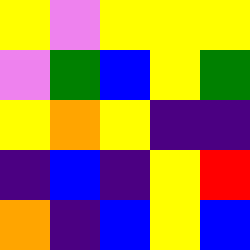[["yellow", "violet", "yellow", "yellow", "yellow"], ["violet", "green", "blue", "yellow", "green"], ["yellow", "orange", "yellow", "indigo", "indigo"], ["indigo", "blue", "indigo", "yellow", "red"], ["orange", "indigo", "blue", "yellow", "blue"]]